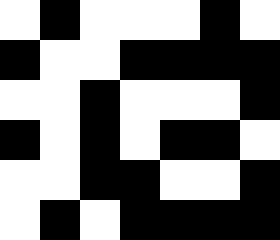[["white", "black", "white", "white", "white", "black", "white"], ["black", "white", "white", "black", "black", "black", "black"], ["white", "white", "black", "white", "white", "white", "black"], ["black", "white", "black", "white", "black", "black", "white"], ["white", "white", "black", "black", "white", "white", "black"], ["white", "black", "white", "black", "black", "black", "black"]]